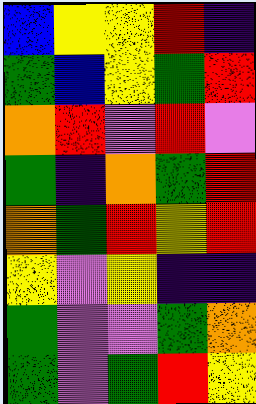[["blue", "yellow", "yellow", "red", "indigo"], ["green", "blue", "yellow", "green", "red"], ["orange", "red", "violet", "red", "violet"], ["green", "indigo", "orange", "green", "red"], ["orange", "green", "red", "yellow", "red"], ["yellow", "violet", "yellow", "indigo", "indigo"], ["green", "violet", "violet", "green", "orange"], ["green", "violet", "green", "red", "yellow"]]